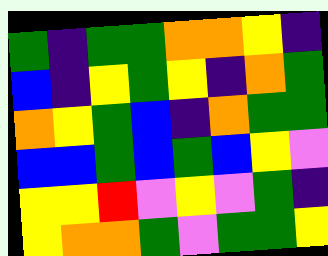[["green", "indigo", "green", "green", "orange", "orange", "yellow", "indigo"], ["blue", "indigo", "yellow", "green", "yellow", "indigo", "orange", "green"], ["orange", "yellow", "green", "blue", "indigo", "orange", "green", "green"], ["blue", "blue", "green", "blue", "green", "blue", "yellow", "violet"], ["yellow", "yellow", "red", "violet", "yellow", "violet", "green", "indigo"], ["yellow", "orange", "orange", "green", "violet", "green", "green", "yellow"]]